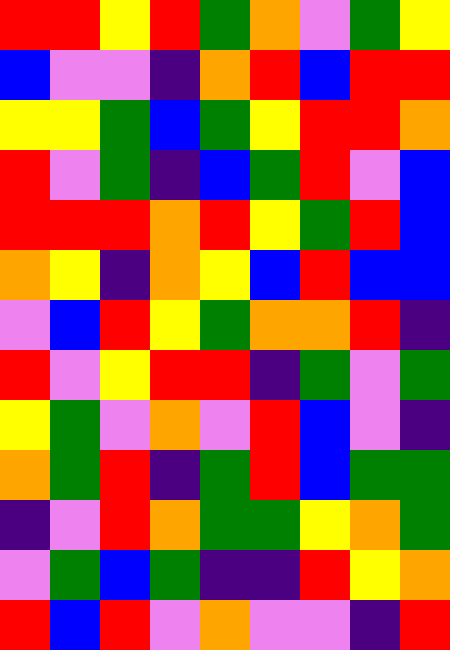[["red", "red", "yellow", "red", "green", "orange", "violet", "green", "yellow"], ["blue", "violet", "violet", "indigo", "orange", "red", "blue", "red", "red"], ["yellow", "yellow", "green", "blue", "green", "yellow", "red", "red", "orange"], ["red", "violet", "green", "indigo", "blue", "green", "red", "violet", "blue"], ["red", "red", "red", "orange", "red", "yellow", "green", "red", "blue"], ["orange", "yellow", "indigo", "orange", "yellow", "blue", "red", "blue", "blue"], ["violet", "blue", "red", "yellow", "green", "orange", "orange", "red", "indigo"], ["red", "violet", "yellow", "red", "red", "indigo", "green", "violet", "green"], ["yellow", "green", "violet", "orange", "violet", "red", "blue", "violet", "indigo"], ["orange", "green", "red", "indigo", "green", "red", "blue", "green", "green"], ["indigo", "violet", "red", "orange", "green", "green", "yellow", "orange", "green"], ["violet", "green", "blue", "green", "indigo", "indigo", "red", "yellow", "orange"], ["red", "blue", "red", "violet", "orange", "violet", "violet", "indigo", "red"]]